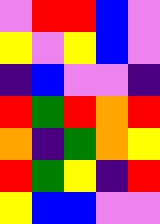[["violet", "red", "red", "blue", "violet"], ["yellow", "violet", "yellow", "blue", "violet"], ["indigo", "blue", "violet", "violet", "indigo"], ["red", "green", "red", "orange", "red"], ["orange", "indigo", "green", "orange", "yellow"], ["red", "green", "yellow", "indigo", "red"], ["yellow", "blue", "blue", "violet", "violet"]]